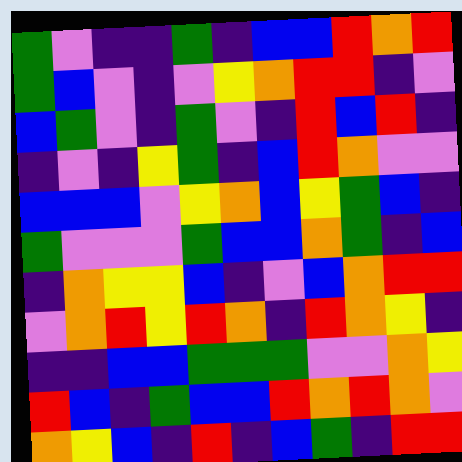[["green", "violet", "indigo", "indigo", "green", "indigo", "blue", "blue", "red", "orange", "red"], ["green", "blue", "violet", "indigo", "violet", "yellow", "orange", "red", "red", "indigo", "violet"], ["blue", "green", "violet", "indigo", "green", "violet", "indigo", "red", "blue", "red", "indigo"], ["indigo", "violet", "indigo", "yellow", "green", "indigo", "blue", "red", "orange", "violet", "violet"], ["blue", "blue", "blue", "violet", "yellow", "orange", "blue", "yellow", "green", "blue", "indigo"], ["green", "violet", "violet", "violet", "green", "blue", "blue", "orange", "green", "indigo", "blue"], ["indigo", "orange", "yellow", "yellow", "blue", "indigo", "violet", "blue", "orange", "red", "red"], ["violet", "orange", "red", "yellow", "red", "orange", "indigo", "red", "orange", "yellow", "indigo"], ["indigo", "indigo", "blue", "blue", "green", "green", "green", "violet", "violet", "orange", "yellow"], ["red", "blue", "indigo", "green", "blue", "blue", "red", "orange", "red", "orange", "violet"], ["orange", "yellow", "blue", "indigo", "red", "indigo", "blue", "green", "indigo", "red", "red"]]